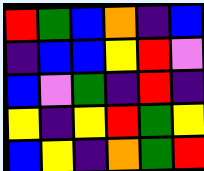[["red", "green", "blue", "orange", "indigo", "blue"], ["indigo", "blue", "blue", "yellow", "red", "violet"], ["blue", "violet", "green", "indigo", "red", "indigo"], ["yellow", "indigo", "yellow", "red", "green", "yellow"], ["blue", "yellow", "indigo", "orange", "green", "red"]]